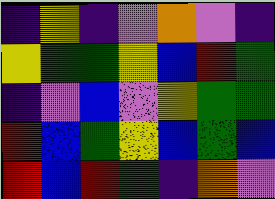[["indigo", "yellow", "indigo", "violet", "orange", "violet", "indigo"], ["yellow", "green", "green", "yellow", "blue", "red", "green"], ["indigo", "violet", "blue", "violet", "yellow", "green", "green"], ["red", "blue", "green", "yellow", "blue", "green", "blue"], ["red", "blue", "red", "green", "indigo", "orange", "violet"]]